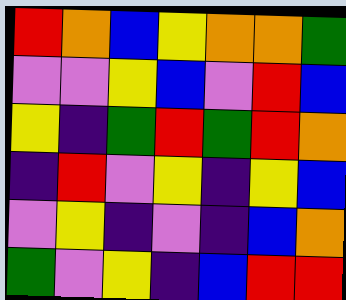[["red", "orange", "blue", "yellow", "orange", "orange", "green"], ["violet", "violet", "yellow", "blue", "violet", "red", "blue"], ["yellow", "indigo", "green", "red", "green", "red", "orange"], ["indigo", "red", "violet", "yellow", "indigo", "yellow", "blue"], ["violet", "yellow", "indigo", "violet", "indigo", "blue", "orange"], ["green", "violet", "yellow", "indigo", "blue", "red", "red"]]